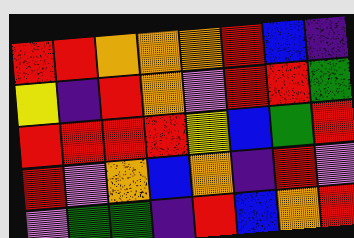[["red", "red", "orange", "orange", "orange", "red", "blue", "indigo"], ["yellow", "indigo", "red", "orange", "violet", "red", "red", "green"], ["red", "red", "red", "red", "yellow", "blue", "green", "red"], ["red", "violet", "orange", "blue", "orange", "indigo", "red", "violet"], ["violet", "green", "green", "indigo", "red", "blue", "orange", "red"]]